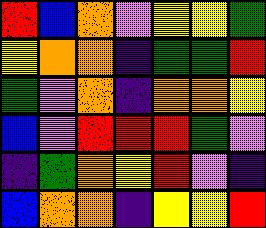[["red", "blue", "orange", "violet", "yellow", "yellow", "green"], ["yellow", "orange", "orange", "indigo", "green", "green", "red"], ["green", "violet", "orange", "indigo", "orange", "orange", "yellow"], ["blue", "violet", "red", "red", "red", "green", "violet"], ["indigo", "green", "orange", "yellow", "red", "violet", "indigo"], ["blue", "orange", "orange", "indigo", "yellow", "yellow", "red"]]